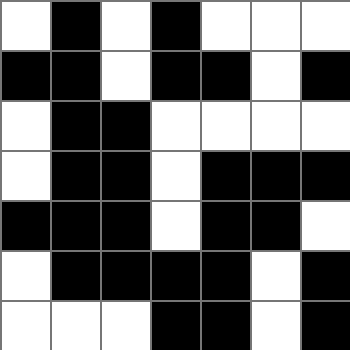[["white", "black", "white", "black", "white", "white", "white"], ["black", "black", "white", "black", "black", "white", "black"], ["white", "black", "black", "white", "white", "white", "white"], ["white", "black", "black", "white", "black", "black", "black"], ["black", "black", "black", "white", "black", "black", "white"], ["white", "black", "black", "black", "black", "white", "black"], ["white", "white", "white", "black", "black", "white", "black"]]